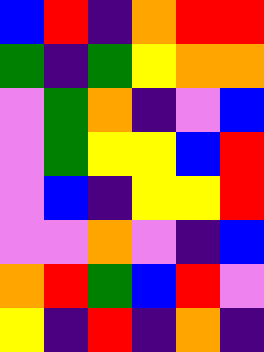[["blue", "red", "indigo", "orange", "red", "red"], ["green", "indigo", "green", "yellow", "orange", "orange"], ["violet", "green", "orange", "indigo", "violet", "blue"], ["violet", "green", "yellow", "yellow", "blue", "red"], ["violet", "blue", "indigo", "yellow", "yellow", "red"], ["violet", "violet", "orange", "violet", "indigo", "blue"], ["orange", "red", "green", "blue", "red", "violet"], ["yellow", "indigo", "red", "indigo", "orange", "indigo"]]